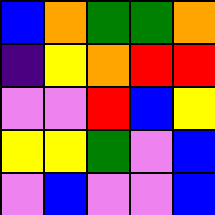[["blue", "orange", "green", "green", "orange"], ["indigo", "yellow", "orange", "red", "red"], ["violet", "violet", "red", "blue", "yellow"], ["yellow", "yellow", "green", "violet", "blue"], ["violet", "blue", "violet", "violet", "blue"]]